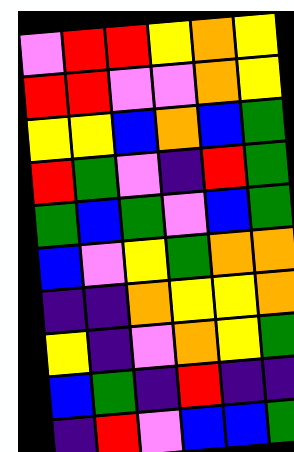[["violet", "red", "red", "yellow", "orange", "yellow"], ["red", "red", "violet", "violet", "orange", "yellow"], ["yellow", "yellow", "blue", "orange", "blue", "green"], ["red", "green", "violet", "indigo", "red", "green"], ["green", "blue", "green", "violet", "blue", "green"], ["blue", "violet", "yellow", "green", "orange", "orange"], ["indigo", "indigo", "orange", "yellow", "yellow", "orange"], ["yellow", "indigo", "violet", "orange", "yellow", "green"], ["blue", "green", "indigo", "red", "indigo", "indigo"], ["indigo", "red", "violet", "blue", "blue", "green"]]